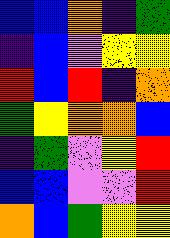[["blue", "blue", "orange", "indigo", "green"], ["indigo", "blue", "violet", "yellow", "yellow"], ["red", "blue", "red", "indigo", "orange"], ["green", "yellow", "orange", "orange", "blue"], ["indigo", "green", "violet", "yellow", "red"], ["blue", "blue", "violet", "violet", "red"], ["orange", "blue", "green", "yellow", "yellow"]]